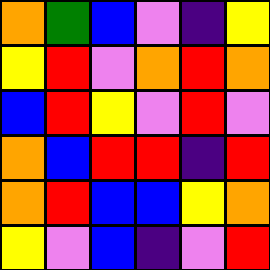[["orange", "green", "blue", "violet", "indigo", "yellow"], ["yellow", "red", "violet", "orange", "red", "orange"], ["blue", "red", "yellow", "violet", "red", "violet"], ["orange", "blue", "red", "red", "indigo", "red"], ["orange", "red", "blue", "blue", "yellow", "orange"], ["yellow", "violet", "blue", "indigo", "violet", "red"]]